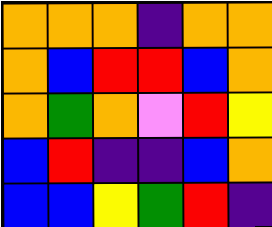[["orange", "orange", "orange", "indigo", "orange", "orange"], ["orange", "blue", "red", "red", "blue", "orange"], ["orange", "green", "orange", "violet", "red", "yellow"], ["blue", "red", "indigo", "indigo", "blue", "orange"], ["blue", "blue", "yellow", "green", "red", "indigo"]]